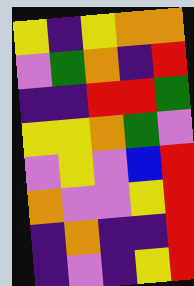[["yellow", "indigo", "yellow", "orange", "orange"], ["violet", "green", "orange", "indigo", "red"], ["indigo", "indigo", "red", "red", "green"], ["yellow", "yellow", "orange", "green", "violet"], ["violet", "yellow", "violet", "blue", "red"], ["orange", "violet", "violet", "yellow", "red"], ["indigo", "orange", "indigo", "indigo", "red"], ["indigo", "violet", "indigo", "yellow", "red"]]